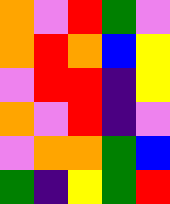[["orange", "violet", "red", "green", "violet"], ["orange", "red", "orange", "blue", "yellow"], ["violet", "red", "red", "indigo", "yellow"], ["orange", "violet", "red", "indigo", "violet"], ["violet", "orange", "orange", "green", "blue"], ["green", "indigo", "yellow", "green", "red"]]